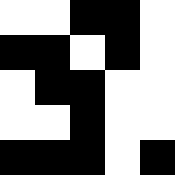[["white", "white", "black", "black", "white"], ["black", "black", "white", "black", "white"], ["white", "black", "black", "white", "white"], ["white", "white", "black", "white", "white"], ["black", "black", "black", "white", "black"]]